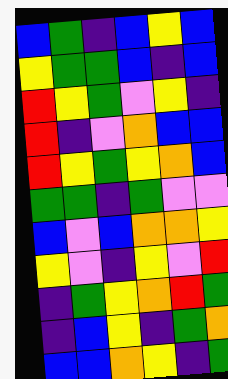[["blue", "green", "indigo", "blue", "yellow", "blue"], ["yellow", "green", "green", "blue", "indigo", "blue"], ["red", "yellow", "green", "violet", "yellow", "indigo"], ["red", "indigo", "violet", "orange", "blue", "blue"], ["red", "yellow", "green", "yellow", "orange", "blue"], ["green", "green", "indigo", "green", "violet", "violet"], ["blue", "violet", "blue", "orange", "orange", "yellow"], ["yellow", "violet", "indigo", "yellow", "violet", "red"], ["indigo", "green", "yellow", "orange", "red", "green"], ["indigo", "blue", "yellow", "indigo", "green", "orange"], ["blue", "blue", "orange", "yellow", "indigo", "green"]]